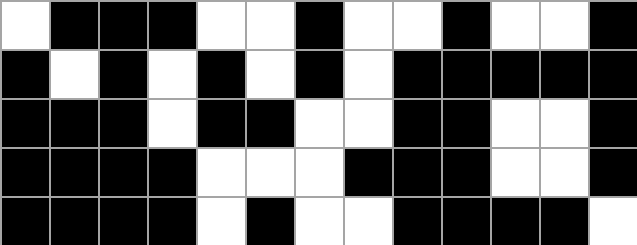[["white", "black", "black", "black", "white", "white", "black", "white", "white", "black", "white", "white", "black"], ["black", "white", "black", "white", "black", "white", "black", "white", "black", "black", "black", "black", "black"], ["black", "black", "black", "white", "black", "black", "white", "white", "black", "black", "white", "white", "black"], ["black", "black", "black", "black", "white", "white", "white", "black", "black", "black", "white", "white", "black"], ["black", "black", "black", "black", "white", "black", "white", "white", "black", "black", "black", "black", "white"]]